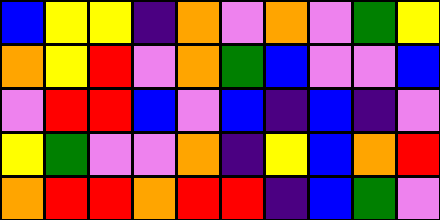[["blue", "yellow", "yellow", "indigo", "orange", "violet", "orange", "violet", "green", "yellow"], ["orange", "yellow", "red", "violet", "orange", "green", "blue", "violet", "violet", "blue"], ["violet", "red", "red", "blue", "violet", "blue", "indigo", "blue", "indigo", "violet"], ["yellow", "green", "violet", "violet", "orange", "indigo", "yellow", "blue", "orange", "red"], ["orange", "red", "red", "orange", "red", "red", "indigo", "blue", "green", "violet"]]